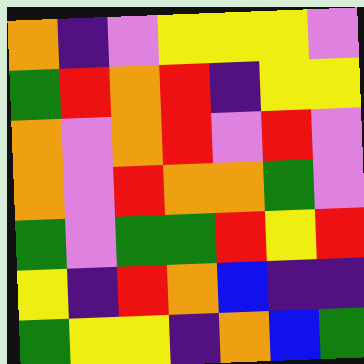[["orange", "indigo", "violet", "yellow", "yellow", "yellow", "violet"], ["green", "red", "orange", "red", "indigo", "yellow", "yellow"], ["orange", "violet", "orange", "red", "violet", "red", "violet"], ["orange", "violet", "red", "orange", "orange", "green", "violet"], ["green", "violet", "green", "green", "red", "yellow", "red"], ["yellow", "indigo", "red", "orange", "blue", "indigo", "indigo"], ["green", "yellow", "yellow", "indigo", "orange", "blue", "green"]]